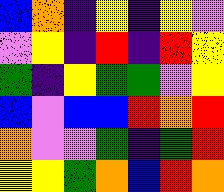[["blue", "orange", "indigo", "yellow", "indigo", "yellow", "violet"], ["violet", "yellow", "indigo", "red", "indigo", "red", "yellow"], ["green", "indigo", "yellow", "green", "green", "violet", "yellow"], ["blue", "violet", "blue", "blue", "red", "orange", "red"], ["orange", "violet", "violet", "green", "indigo", "green", "red"], ["yellow", "yellow", "green", "orange", "blue", "red", "orange"]]